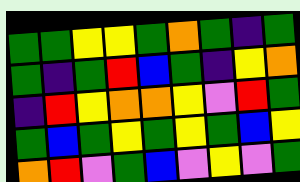[["green", "green", "yellow", "yellow", "green", "orange", "green", "indigo", "green"], ["green", "indigo", "green", "red", "blue", "green", "indigo", "yellow", "orange"], ["indigo", "red", "yellow", "orange", "orange", "yellow", "violet", "red", "green"], ["green", "blue", "green", "yellow", "green", "yellow", "green", "blue", "yellow"], ["orange", "red", "violet", "green", "blue", "violet", "yellow", "violet", "green"]]